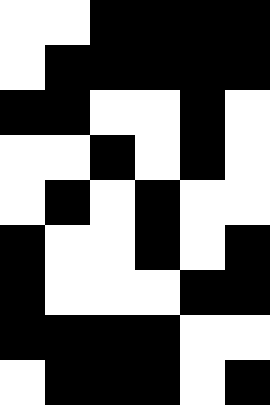[["white", "white", "black", "black", "black", "black"], ["white", "black", "black", "black", "black", "black"], ["black", "black", "white", "white", "black", "white"], ["white", "white", "black", "white", "black", "white"], ["white", "black", "white", "black", "white", "white"], ["black", "white", "white", "black", "white", "black"], ["black", "white", "white", "white", "black", "black"], ["black", "black", "black", "black", "white", "white"], ["white", "black", "black", "black", "white", "black"]]